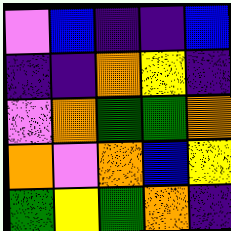[["violet", "blue", "indigo", "indigo", "blue"], ["indigo", "indigo", "orange", "yellow", "indigo"], ["violet", "orange", "green", "green", "orange"], ["orange", "violet", "orange", "blue", "yellow"], ["green", "yellow", "green", "orange", "indigo"]]